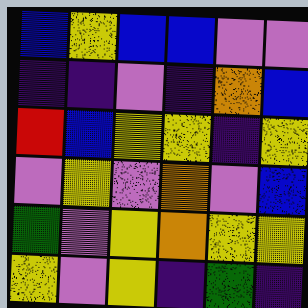[["blue", "yellow", "blue", "blue", "violet", "violet"], ["indigo", "indigo", "violet", "indigo", "orange", "blue"], ["red", "blue", "yellow", "yellow", "indigo", "yellow"], ["violet", "yellow", "violet", "orange", "violet", "blue"], ["green", "violet", "yellow", "orange", "yellow", "yellow"], ["yellow", "violet", "yellow", "indigo", "green", "indigo"]]